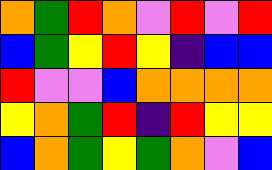[["orange", "green", "red", "orange", "violet", "red", "violet", "red"], ["blue", "green", "yellow", "red", "yellow", "indigo", "blue", "blue"], ["red", "violet", "violet", "blue", "orange", "orange", "orange", "orange"], ["yellow", "orange", "green", "red", "indigo", "red", "yellow", "yellow"], ["blue", "orange", "green", "yellow", "green", "orange", "violet", "blue"]]